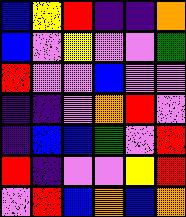[["blue", "yellow", "red", "indigo", "indigo", "orange"], ["blue", "violet", "yellow", "violet", "violet", "green"], ["red", "violet", "violet", "blue", "violet", "violet"], ["indigo", "indigo", "violet", "orange", "red", "violet"], ["indigo", "blue", "blue", "green", "violet", "red"], ["red", "indigo", "violet", "violet", "yellow", "red"], ["violet", "red", "blue", "orange", "blue", "orange"]]